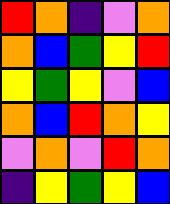[["red", "orange", "indigo", "violet", "orange"], ["orange", "blue", "green", "yellow", "red"], ["yellow", "green", "yellow", "violet", "blue"], ["orange", "blue", "red", "orange", "yellow"], ["violet", "orange", "violet", "red", "orange"], ["indigo", "yellow", "green", "yellow", "blue"]]